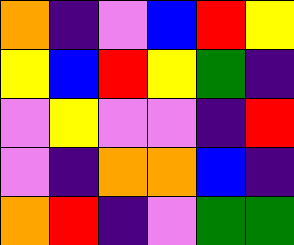[["orange", "indigo", "violet", "blue", "red", "yellow"], ["yellow", "blue", "red", "yellow", "green", "indigo"], ["violet", "yellow", "violet", "violet", "indigo", "red"], ["violet", "indigo", "orange", "orange", "blue", "indigo"], ["orange", "red", "indigo", "violet", "green", "green"]]